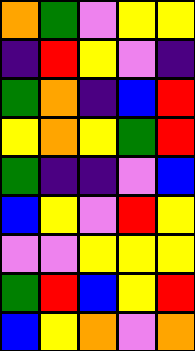[["orange", "green", "violet", "yellow", "yellow"], ["indigo", "red", "yellow", "violet", "indigo"], ["green", "orange", "indigo", "blue", "red"], ["yellow", "orange", "yellow", "green", "red"], ["green", "indigo", "indigo", "violet", "blue"], ["blue", "yellow", "violet", "red", "yellow"], ["violet", "violet", "yellow", "yellow", "yellow"], ["green", "red", "blue", "yellow", "red"], ["blue", "yellow", "orange", "violet", "orange"]]